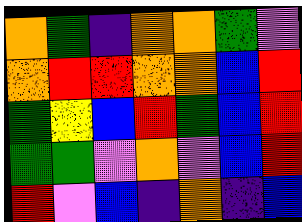[["orange", "green", "indigo", "orange", "orange", "green", "violet"], ["orange", "red", "red", "orange", "orange", "blue", "red"], ["green", "yellow", "blue", "red", "green", "blue", "red"], ["green", "green", "violet", "orange", "violet", "blue", "red"], ["red", "violet", "blue", "indigo", "orange", "indigo", "blue"]]